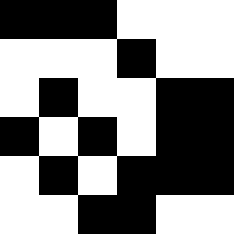[["black", "black", "black", "white", "white", "white"], ["white", "white", "white", "black", "white", "white"], ["white", "black", "white", "white", "black", "black"], ["black", "white", "black", "white", "black", "black"], ["white", "black", "white", "black", "black", "black"], ["white", "white", "black", "black", "white", "white"]]